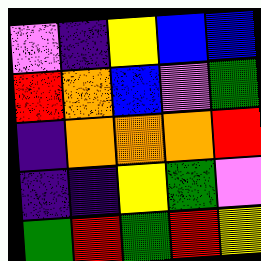[["violet", "indigo", "yellow", "blue", "blue"], ["red", "orange", "blue", "violet", "green"], ["indigo", "orange", "orange", "orange", "red"], ["indigo", "indigo", "yellow", "green", "violet"], ["green", "red", "green", "red", "yellow"]]